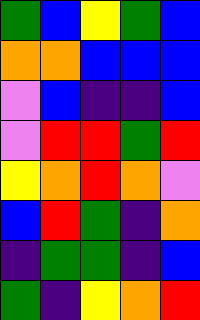[["green", "blue", "yellow", "green", "blue"], ["orange", "orange", "blue", "blue", "blue"], ["violet", "blue", "indigo", "indigo", "blue"], ["violet", "red", "red", "green", "red"], ["yellow", "orange", "red", "orange", "violet"], ["blue", "red", "green", "indigo", "orange"], ["indigo", "green", "green", "indigo", "blue"], ["green", "indigo", "yellow", "orange", "red"]]